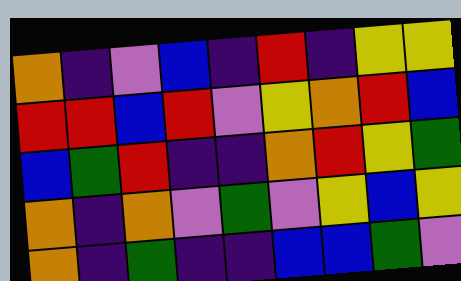[["orange", "indigo", "violet", "blue", "indigo", "red", "indigo", "yellow", "yellow"], ["red", "red", "blue", "red", "violet", "yellow", "orange", "red", "blue"], ["blue", "green", "red", "indigo", "indigo", "orange", "red", "yellow", "green"], ["orange", "indigo", "orange", "violet", "green", "violet", "yellow", "blue", "yellow"], ["orange", "indigo", "green", "indigo", "indigo", "blue", "blue", "green", "violet"]]